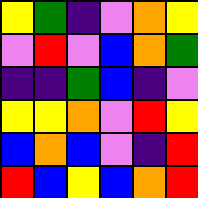[["yellow", "green", "indigo", "violet", "orange", "yellow"], ["violet", "red", "violet", "blue", "orange", "green"], ["indigo", "indigo", "green", "blue", "indigo", "violet"], ["yellow", "yellow", "orange", "violet", "red", "yellow"], ["blue", "orange", "blue", "violet", "indigo", "red"], ["red", "blue", "yellow", "blue", "orange", "red"]]